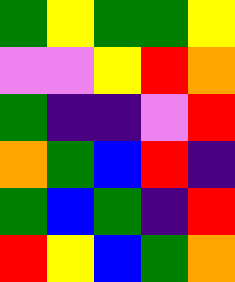[["green", "yellow", "green", "green", "yellow"], ["violet", "violet", "yellow", "red", "orange"], ["green", "indigo", "indigo", "violet", "red"], ["orange", "green", "blue", "red", "indigo"], ["green", "blue", "green", "indigo", "red"], ["red", "yellow", "blue", "green", "orange"]]